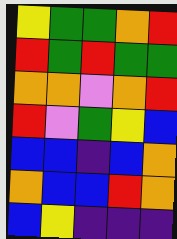[["yellow", "green", "green", "orange", "red"], ["red", "green", "red", "green", "green"], ["orange", "orange", "violet", "orange", "red"], ["red", "violet", "green", "yellow", "blue"], ["blue", "blue", "indigo", "blue", "orange"], ["orange", "blue", "blue", "red", "orange"], ["blue", "yellow", "indigo", "indigo", "indigo"]]